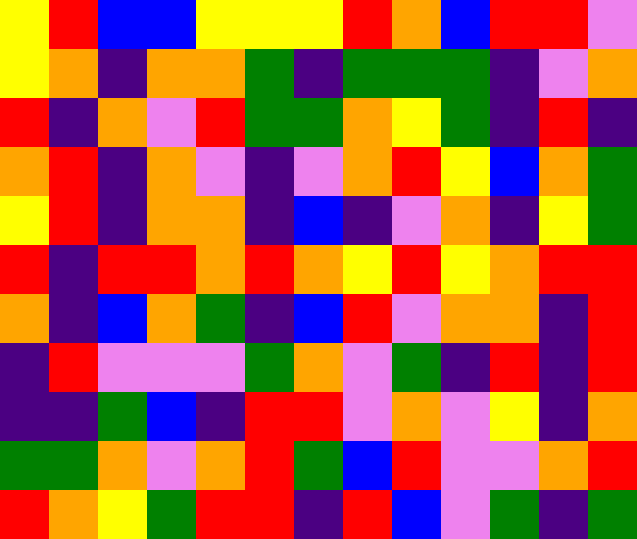[["yellow", "red", "blue", "blue", "yellow", "yellow", "yellow", "red", "orange", "blue", "red", "red", "violet"], ["yellow", "orange", "indigo", "orange", "orange", "green", "indigo", "green", "green", "green", "indigo", "violet", "orange"], ["red", "indigo", "orange", "violet", "red", "green", "green", "orange", "yellow", "green", "indigo", "red", "indigo"], ["orange", "red", "indigo", "orange", "violet", "indigo", "violet", "orange", "red", "yellow", "blue", "orange", "green"], ["yellow", "red", "indigo", "orange", "orange", "indigo", "blue", "indigo", "violet", "orange", "indigo", "yellow", "green"], ["red", "indigo", "red", "red", "orange", "red", "orange", "yellow", "red", "yellow", "orange", "red", "red"], ["orange", "indigo", "blue", "orange", "green", "indigo", "blue", "red", "violet", "orange", "orange", "indigo", "red"], ["indigo", "red", "violet", "violet", "violet", "green", "orange", "violet", "green", "indigo", "red", "indigo", "red"], ["indigo", "indigo", "green", "blue", "indigo", "red", "red", "violet", "orange", "violet", "yellow", "indigo", "orange"], ["green", "green", "orange", "violet", "orange", "red", "green", "blue", "red", "violet", "violet", "orange", "red"], ["red", "orange", "yellow", "green", "red", "red", "indigo", "red", "blue", "violet", "green", "indigo", "green"]]